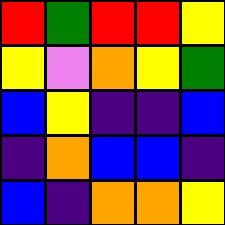[["red", "green", "red", "red", "yellow"], ["yellow", "violet", "orange", "yellow", "green"], ["blue", "yellow", "indigo", "indigo", "blue"], ["indigo", "orange", "blue", "blue", "indigo"], ["blue", "indigo", "orange", "orange", "yellow"]]